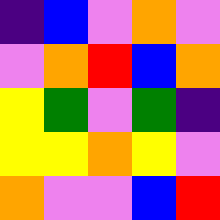[["indigo", "blue", "violet", "orange", "violet"], ["violet", "orange", "red", "blue", "orange"], ["yellow", "green", "violet", "green", "indigo"], ["yellow", "yellow", "orange", "yellow", "violet"], ["orange", "violet", "violet", "blue", "red"]]